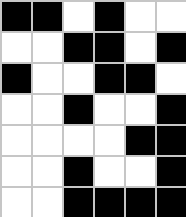[["black", "black", "white", "black", "white", "white"], ["white", "white", "black", "black", "white", "black"], ["black", "white", "white", "black", "black", "white"], ["white", "white", "black", "white", "white", "black"], ["white", "white", "white", "white", "black", "black"], ["white", "white", "black", "white", "white", "black"], ["white", "white", "black", "black", "black", "black"]]